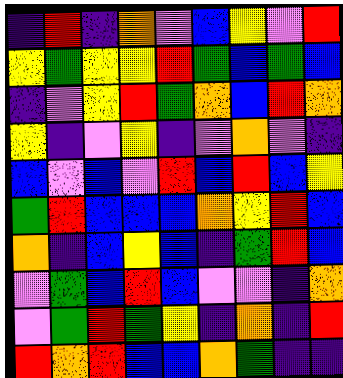[["indigo", "red", "indigo", "orange", "violet", "blue", "yellow", "violet", "red"], ["yellow", "green", "yellow", "yellow", "red", "green", "blue", "green", "blue"], ["indigo", "violet", "yellow", "red", "green", "orange", "blue", "red", "orange"], ["yellow", "indigo", "violet", "yellow", "indigo", "violet", "orange", "violet", "indigo"], ["blue", "violet", "blue", "violet", "red", "blue", "red", "blue", "yellow"], ["green", "red", "blue", "blue", "blue", "orange", "yellow", "red", "blue"], ["orange", "indigo", "blue", "yellow", "blue", "indigo", "green", "red", "blue"], ["violet", "green", "blue", "red", "blue", "violet", "violet", "indigo", "orange"], ["violet", "green", "red", "green", "yellow", "indigo", "orange", "indigo", "red"], ["red", "orange", "red", "blue", "blue", "orange", "green", "indigo", "indigo"]]